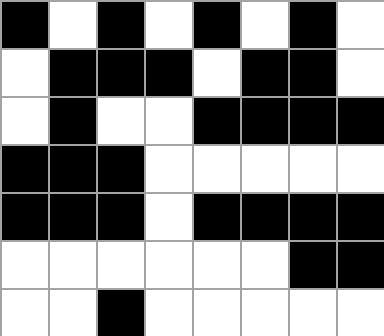[["black", "white", "black", "white", "black", "white", "black", "white"], ["white", "black", "black", "black", "white", "black", "black", "white"], ["white", "black", "white", "white", "black", "black", "black", "black"], ["black", "black", "black", "white", "white", "white", "white", "white"], ["black", "black", "black", "white", "black", "black", "black", "black"], ["white", "white", "white", "white", "white", "white", "black", "black"], ["white", "white", "black", "white", "white", "white", "white", "white"]]